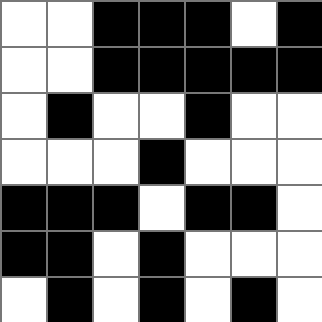[["white", "white", "black", "black", "black", "white", "black"], ["white", "white", "black", "black", "black", "black", "black"], ["white", "black", "white", "white", "black", "white", "white"], ["white", "white", "white", "black", "white", "white", "white"], ["black", "black", "black", "white", "black", "black", "white"], ["black", "black", "white", "black", "white", "white", "white"], ["white", "black", "white", "black", "white", "black", "white"]]